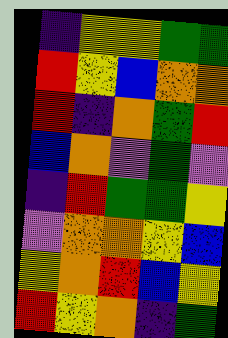[["indigo", "yellow", "yellow", "green", "green"], ["red", "yellow", "blue", "orange", "orange"], ["red", "indigo", "orange", "green", "red"], ["blue", "orange", "violet", "green", "violet"], ["indigo", "red", "green", "green", "yellow"], ["violet", "orange", "orange", "yellow", "blue"], ["yellow", "orange", "red", "blue", "yellow"], ["red", "yellow", "orange", "indigo", "green"]]